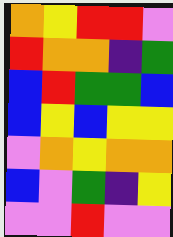[["orange", "yellow", "red", "red", "violet"], ["red", "orange", "orange", "indigo", "green"], ["blue", "red", "green", "green", "blue"], ["blue", "yellow", "blue", "yellow", "yellow"], ["violet", "orange", "yellow", "orange", "orange"], ["blue", "violet", "green", "indigo", "yellow"], ["violet", "violet", "red", "violet", "violet"]]